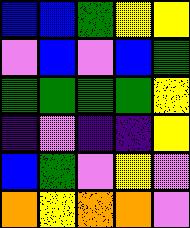[["blue", "blue", "green", "yellow", "yellow"], ["violet", "blue", "violet", "blue", "green"], ["green", "green", "green", "green", "yellow"], ["indigo", "violet", "indigo", "indigo", "yellow"], ["blue", "green", "violet", "yellow", "violet"], ["orange", "yellow", "orange", "orange", "violet"]]